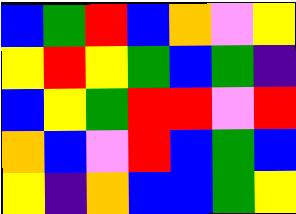[["blue", "green", "red", "blue", "orange", "violet", "yellow"], ["yellow", "red", "yellow", "green", "blue", "green", "indigo"], ["blue", "yellow", "green", "red", "red", "violet", "red"], ["orange", "blue", "violet", "red", "blue", "green", "blue"], ["yellow", "indigo", "orange", "blue", "blue", "green", "yellow"]]